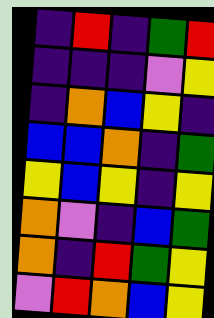[["indigo", "red", "indigo", "green", "red"], ["indigo", "indigo", "indigo", "violet", "yellow"], ["indigo", "orange", "blue", "yellow", "indigo"], ["blue", "blue", "orange", "indigo", "green"], ["yellow", "blue", "yellow", "indigo", "yellow"], ["orange", "violet", "indigo", "blue", "green"], ["orange", "indigo", "red", "green", "yellow"], ["violet", "red", "orange", "blue", "yellow"]]